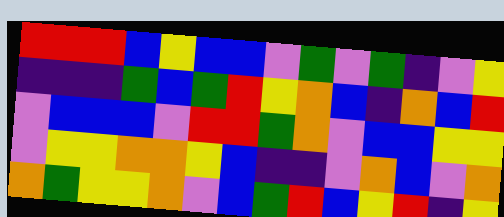[["red", "red", "red", "blue", "yellow", "blue", "blue", "violet", "green", "violet", "green", "indigo", "violet", "yellow"], ["indigo", "indigo", "indigo", "green", "blue", "green", "red", "yellow", "orange", "blue", "indigo", "orange", "blue", "red"], ["violet", "blue", "blue", "blue", "violet", "red", "red", "green", "orange", "violet", "blue", "blue", "yellow", "yellow"], ["violet", "yellow", "yellow", "orange", "orange", "yellow", "blue", "indigo", "indigo", "violet", "orange", "blue", "violet", "orange"], ["orange", "green", "yellow", "yellow", "orange", "violet", "blue", "green", "red", "blue", "yellow", "red", "indigo", "yellow"]]